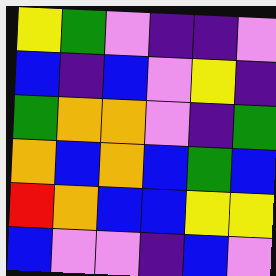[["yellow", "green", "violet", "indigo", "indigo", "violet"], ["blue", "indigo", "blue", "violet", "yellow", "indigo"], ["green", "orange", "orange", "violet", "indigo", "green"], ["orange", "blue", "orange", "blue", "green", "blue"], ["red", "orange", "blue", "blue", "yellow", "yellow"], ["blue", "violet", "violet", "indigo", "blue", "violet"]]